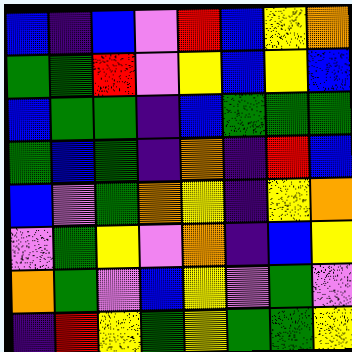[["blue", "indigo", "blue", "violet", "red", "blue", "yellow", "orange"], ["green", "green", "red", "violet", "yellow", "blue", "yellow", "blue"], ["blue", "green", "green", "indigo", "blue", "green", "green", "green"], ["green", "blue", "green", "indigo", "orange", "indigo", "red", "blue"], ["blue", "violet", "green", "orange", "yellow", "indigo", "yellow", "orange"], ["violet", "green", "yellow", "violet", "orange", "indigo", "blue", "yellow"], ["orange", "green", "violet", "blue", "yellow", "violet", "green", "violet"], ["indigo", "red", "yellow", "green", "yellow", "green", "green", "yellow"]]